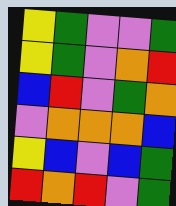[["yellow", "green", "violet", "violet", "green"], ["yellow", "green", "violet", "orange", "red"], ["blue", "red", "violet", "green", "orange"], ["violet", "orange", "orange", "orange", "blue"], ["yellow", "blue", "violet", "blue", "green"], ["red", "orange", "red", "violet", "green"]]